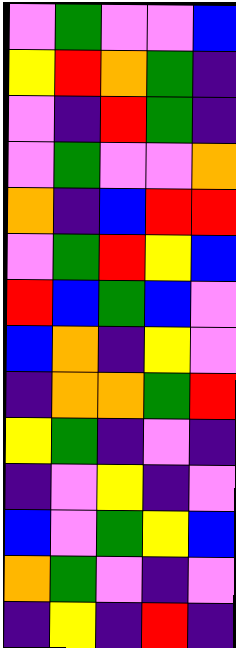[["violet", "green", "violet", "violet", "blue"], ["yellow", "red", "orange", "green", "indigo"], ["violet", "indigo", "red", "green", "indigo"], ["violet", "green", "violet", "violet", "orange"], ["orange", "indigo", "blue", "red", "red"], ["violet", "green", "red", "yellow", "blue"], ["red", "blue", "green", "blue", "violet"], ["blue", "orange", "indigo", "yellow", "violet"], ["indigo", "orange", "orange", "green", "red"], ["yellow", "green", "indigo", "violet", "indigo"], ["indigo", "violet", "yellow", "indigo", "violet"], ["blue", "violet", "green", "yellow", "blue"], ["orange", "green", "violet", "indigo", "violet"], ["indigo", "yellow", "indigo", "red", "indigo"]]